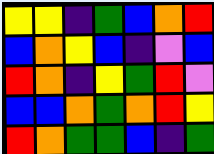[["yellow", "yellow", "indigo", "green", "blue", "orange", "red"], ["blue", "orange", "yellow", "blue", "indigo", "violet", "blue"], ["red", "orange", "indigo", "yellow", "green", "red", "violet"], ["blue", "blue", "orange", "green", "orange", "red", "yellow"], ["red", "orange", "green", "green", "blue", "indigo", "green"]]